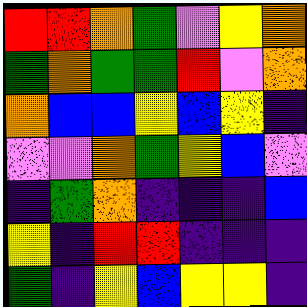[["red", "red", "orange", "green", "violet", "yellow", "orange"], ["green", "orange", "green", "green", "red", "violet", "orange"], ["orange", "blue", "blue", "yellow", "blue", "yellow", "indigo"], ["violet", "violet", "orange", "green", "yellow", "blue", "violet"], ["indigo", "green", "orange", "indigo", "indigo", "indigo", "blue"], ["yellow", "indigo", "red", "red", "indigo", "indigo", "indigo"], ["green", "indigo", "yellow", "blue", "yellow", "yellow", "indigo"]]